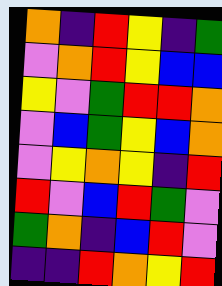[["orange", "indigo", "red", "yellow", "indigo", "green"], ["violet", "orange", "red", "yellow", "blue", "blue"], ["yellow", "violet", "green", "red", "red", "orange"], ["violet", "blue", "green", "yellow", "blue", "orange"], ["violet", "yellow", "orange", "yellow", "indigo", "red"], ["red", "violet", "blue", "red", "green", "violet"], ["green", "orange", "indigo", "blue", "red", "violet"], ["indigo", "indigo", "red", "orange", "yellow", "red"]]